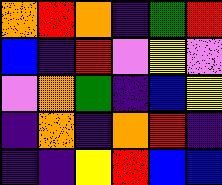[["orange", "red", "orange", "indigo", "green", "red"], ["blue", "indigo", "red", "violet", "yellow", "violet"], ["violet", "orange", "green", "indigo", "blue", "yellow"], ["indigo", "orange", "indigo", "orange", "red", "indigo"], ["indigo", "indigo", "yellow", "red", "blue", "blue"]]